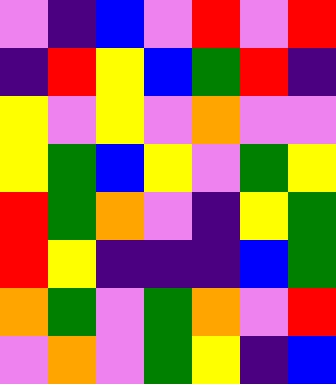[["violet", "indigo", "blue", "violet", "red", "violet", "red"], ["indigo", "red", "yellow", "blue", "green", "red", "indigo"], ["yellow", "violet", "yellow", "violet", "orange", "violet", "violet"], ["yellow", "green", "blue", "yellow", "violet", "green", "yellow"], ["red", "green", "orange", "violet", "indigo", "yellow", "green"], ["red", "yellow", "indigo", "indigo", "indigo", "blue", "green"], ["orange", "green", "violet", "green", "orange", "violet", "red"], ["violet", "orange", "violet", "green", "yellow", "indigo", "blue"]]